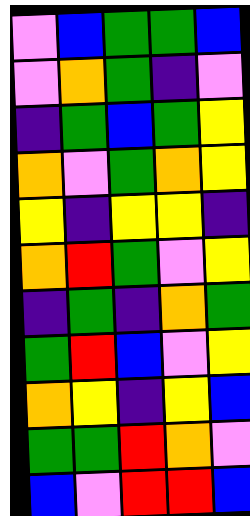[["violet", "blue", "green", "green", "blue"], ["violet", "orange", "green", "indigo", "violet"], ["indigo", "green", "blue", "green", "yellow"], ["orange", "violet", "green", "orange", "yellow"], ["yellow", "indigo", "yellow", "yellow", "indigo"], ["orange", "red", "green", "violet", "yellow"], ["indigo", "green", "indigo", "orange", "green"], ["green", "red", "blue", "violet", "yellow"], ["orange", "yellow", "indigo", "yellow", "blue"], ["green", "green", "red", "orange", "violet"], ["blue", "violet", "red", "red", "blue"]]